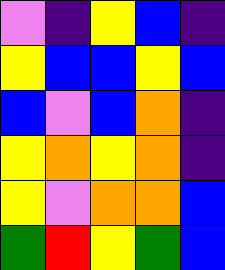[["violet", "indigo", "yellow", "blue", "indigo"], ["yellow", "blue", "blue", "yellow", "blue"], ["blue", "violet", "blue", "orange", "indigo"], ["yellow", "orange", "yellow", "orange", "indigo"], ["yellow", "violet", "orange", "orange", "blue"], ["green", "red", "yellow", "green", "blue"]]